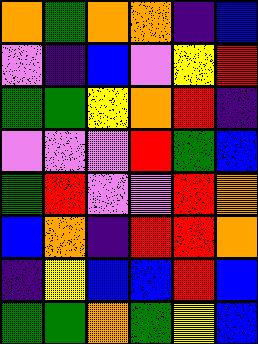[["orange", "green", "orange", "orange", "indigo", "blue"], ["violet", "indigo", "blue", "violet", "yellow", "red"], ["green", "green", "yellow", "orange", "red", "indigo"], ["violet", "violet", "violet", "red", "green", "blue"], ["green", "red", "violet", "violet", "red", "orange"], ["blue", "orange", "indigo", "red", "red", "orange"], ["indigo", "yellow", "blue", "blue", "red", "blue"], ["green", "green", "orange", "green", "yellow", "blue"]]